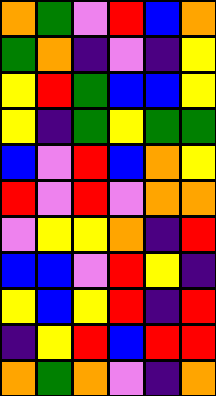[["orange", "green", "violet", "red", "blue", "orange"], ["green", "orange", "indigo", "violet", "indigo", "yellow"], ["yellow", "red", "green", "blue", "blue", "yellow"], ["yellow", "indigo", "green", "yellow", "green", "green"], ["blue", "violet", "red", "blue", "orange", "yellow"], ["red", "violet", "red", "violet", "orange", "orange"], ["violet", "yellow", "yellow", "orange", "indigo", "red"], ["blue", "blue", "violet", "red", "yellow", "indigo"], ["yellow", "blue", "yellow", "red", "indigo", "red"], ["indigo", "yellow", "red", "blue", "red", "red"], ["orange", "green", "orange", "violet", "indigo", "orange"]]